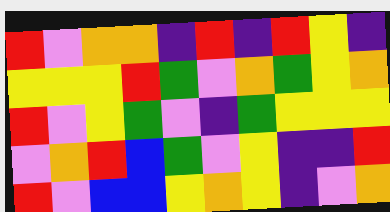[["red", "violet", "orange", "orange", "indigo", "red", "indigo", "red", "yellow", "indigo"], ["yellow", "yellow", "yellow", "red", "green", "violet", "orange", "green", "yellow", "orange"], ["red", "violet", "yellow", "green", "violet", "indigo", "green", "yellow", "yellow", "yellow"], ["violet", "orange", "red", "blue", "green", "violet", "yellow", "indigo", "indigo", "red"], ["red", "violet", "blue", "blue", "yellow", "orange", "yellow", "indigo", "violet", "orange"]]